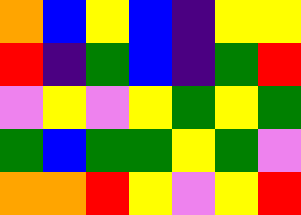[["orange", "blue", "yellow", "blue", "indigo", "yellow", "yellow"], ["red", "indigo", "green", "blue", "indigo", "green", "red"], ["violet", "yellow", "violet", "yellow", "green", "yellow", "green"], ["green", "blue", "green", "green", "yellow", "green", "violet"], ["orange", "orange", "red", "yellow", "violet", "yellow", "red"]]